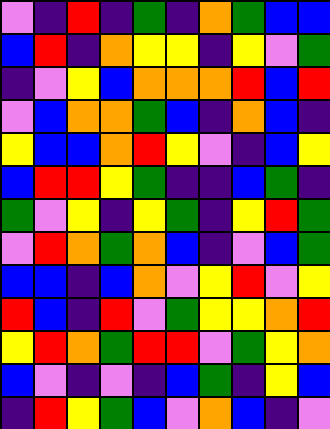[["violet", "indigo", "red", "indigo", "green", "indigo", "orange", "green", "blue", "blue"], ["blue", "red", "indigo", "orange", "yellow", "yellow", "indigo", "yellow", "violet", "green"], ["indigo", "violet", "yellow", "blue", "orange", "orange", "orange", "red", "blue", "red"], ["violet", "blue", "orange", "orange", "green", "blue", "indigo", "orange", "blue", "indigo"], ["yellow", "blue", "blue", "orange", "red", "yellow", "violet", "indigo", "blue", "yellow"], ["blue", "red", "red", "yellow", "green", "indigo", "indigo", "blue", "green", "indigo"], ["green", "violet", "yellow", "indigo", "yellow", "green", "indigo", "yellow", "red", "green"], ["violet", "red", "orange", "green", "orange", "blue", "indigo", "violet", "blue", "green"], ["blue", "blue", "indigo", "blue", "orange", "violet", "yellow", "red", "violet", "yellow"], ["red", "blue", "indigo", "red", "violet", "green", "yellow", "yellow", "orange", "red"], ["yellow", "red", "orange", "green", "red", "red", "violet", "green", "yellow", "orange"], ["blue", "violet", "indigo", "violet", "indigo", "blue", "green", "indigo", "yellow", "blue"], ["indigo", "red", "yellow", "green", "blue", "violet", "orange", "blue", "indigo", "violet"]]